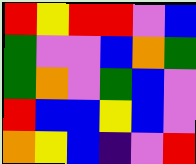[["red", "yellow", "red", "red", "violet", "blue"], ["green", "violet", "violet", "blue", "orange", "green"], ["green", "orange", "violet", "green", "blue", "violet"], ["red", "blue", "blue", "yellow", "blue", "violet"], ["orange", "yellow", "blue", "indigo", "violet", "red"]]